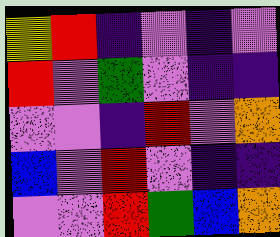[["yellow", "red", "indigo", "violet", "indigo", "violet"], ["red", "violet", "green", "violet", "indigo", "indigo"], ["violet", "violet", "indigo", "red", "violet", "orange"], ["blue", "violet", "red", "violet", "indigo", "indigo"], ["violet", "violet", "red", "green", "blue", "orange"]]